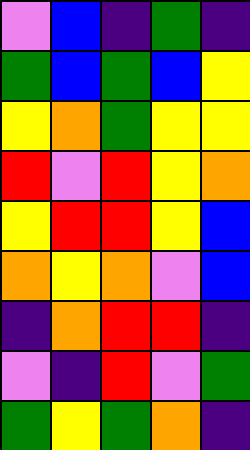[["violet", "blue", "indigo", "green", "indigo"], ["green", "blue", "green", "blue", "yellow"], ["yellow", "orange", "green", "yellow", "yellow"], ["red", "violet", "red", "yellow", "orange"], ["yellow", "red", "red", "yellow", "blue"], ["orange", "yellow", "orange", "violet", "blue"], ["indigo", "orange", "red", "red", "indigo"], ["violet", "indigo", "red", "violet", "green"], ["green", "yellow", "green", "orange", "indigo"]]